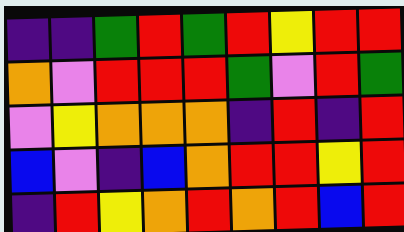[["indigo", "indigo", "green", "red", "green", "red", "yellow", "red", "red"], ["orange", "violet", "red", "red", "red", "green", "violet", "red", "green"], ["violet", "yellow", "orange", "orange", "orange", "indigo", "red", "indigo", "red"], ["blue", "violet", "indigo", "blue", "orange", "red", "red", "yellow", "red"], ["indigo", "red", "yellow", "orange", "red", "orange", "red", "blue", "red"]]